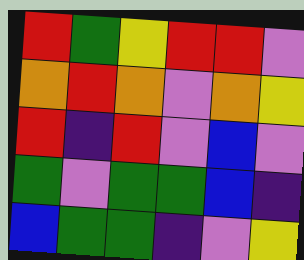[["red", "green", "yellow", "red", "red", "violet"], ["orange", "red", "orange", "violet", "orange", "yellow"], ["red", "indigo", "red", "violet", "blue", "violet"], ["green", "violet", "green", "green", "blue", "indigo"], ["blue", "green", "green", "indigo", "violet", "yellow"]]